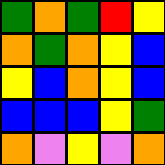[["green", "orange", "green", "red", "yellow"], ["orange", "green", "orange", "yellow", "blue"], ["yellow", "blue", "orange", "yellow", "blue"], ["blue", "blue", "blue", "yellow", "green"], ["orange", "violet", "yellow", "violet", "orange"]]